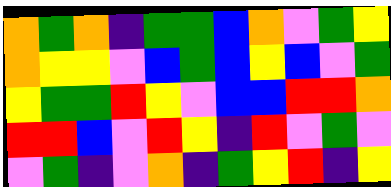[["orange", "green", "orange", "indigo", "green", "green", "blue", "orange", "violet", "green", "yellow"], ["orange", "yellow", "yellow", "violet", "blue", "green", "blue", "yellow", "blue", "violet", "green"], ["yellow", "green", "green", "red", "yellow", "violet", "blue", "blue", "red", "red", "orange"], ["red", "red", "blue", "violet", "red", "yellow", "indigo", "red", "violet", "green", "violet"], ["violet", "green", "indigo", "violet", "orange", "indigo", "green", "yellow", "red", "indigo", "yellow"]]